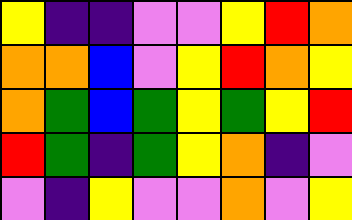[["yellow", "indigo", "indigo", "violet", "violet", "yellow", "red", "orange"], ["orange", "orange", "blue", "violet", "yellow", "red", "orange", "yellow"], ["orange", "green", "blue", "green", "yellow", "green", "yellow", "red"], ["red", "green", "indigo", "green", "yellow", "orange", "indigo", "violet"], ["violet", "indigo", "yellow", "violet", "violet", "orange", "violet", "yellow"]]